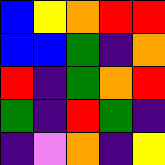[["blue", "yellow", "orange", "red", "red"], ["blue", "blue", "green", "indigo", "orange"], ["red", "indigo", "green", "orange", "red"], ["green", "indigo", "red", "green", "indigo"], ["indigo", "violet", "orange", "indigo", "yellow"]]